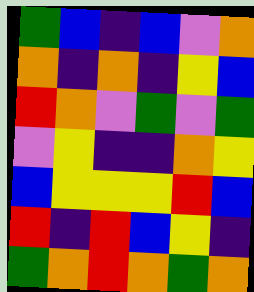[["green", "blue", "indigo", "blue", "violet", "orange"], ["orange", "indigo", "orange", "indigo", "yellow", "blue"], ["red", "orange", "violet", "green", "violet", "green"], ["violet", "yellow", "indigo", "indigo", "orange", "yellow"], ["blue", "yellow", "yellow", "yellow", "red", "blue"], ["red", "indigo", "red", "blue", "yellow", "indigo"], ["green", "orange", "red", "orange", "green", "orange"]]